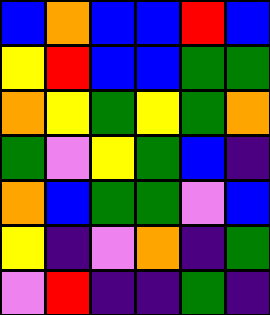[["blue", "orange", "blue", "blue", "red", "blue"], ["yellow", "red", "blue", "blue", "green", "green"], ["orange", "yellow", "green", "yellow", "green", "orange"], ["green", "violet", "yellow", "green", "blue", "indigo"], ["orange", "blue", "green", "green", "violet", "blue"], ["yellow", "indigo", "violet", "orange", "indigo", "green"], ["violet", "red", "indigo", "indigo", "green", "indigo"]]